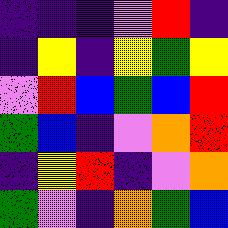[["indigo", "indigo", "indigo", "violet", "red", "indigo"], ["indigo", "yellow", "indigo", "yellow", "green", "yellow"], ["violet", "red", "blue", "green", "blue", "red"], ["green", "blue", "indigo", "violet", "orange", "red"], ["indigo", "yellow", "red", "indigo", "violet", "orange"], ["green", "violet", "indigo", "orange", "green", "blue"]]